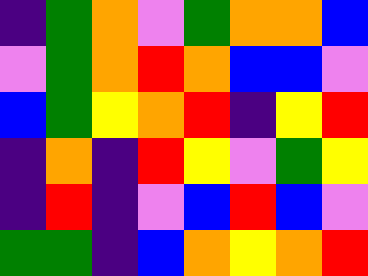[["indigo", "green", "orange", "violet", "green", "orange", "orange", "blue"], ["violet", "green", "orange", "red", "orange", "blue", "blue", "violet"], ["blue", "green", "yellow", "orange", "red", "indigo", "yellow", "red"], ["indigo", "orange", "indigo", "red", "yellow", "violet", "green", "yellow"], ["indigo", "red", "indigo", "violet", "blue", "red", "blue", "violet"], ["green", "green", "indigo", "blue", "orange", "yellow", "orange", "red"]]